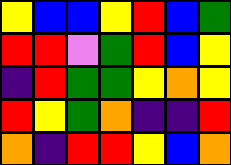[["yellow", "blue", "blue", "yellow", "red", "blue", "green"], ["red", "red", "violet", "green", "red", "blue", "yellow"], ["indigo", "red", "green", "green", "yellow", "orange", "yellow"], ["red", "yellow", "green", "orange", "indigo", "indigo", "red"], ["orange", "indigo", "red", "red", "yellow", "blue", "orange"]]